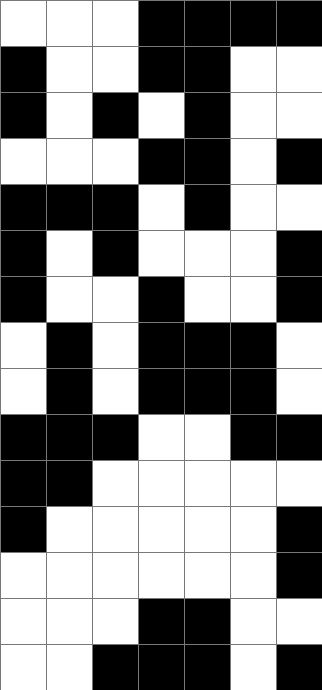[["white", "white", "white", "black", "black", "black", "black"], ["black", "white", "white", "black", "black", "white", "white"], ["black", "white", "black", "white", "black", "white", "white"], ["white", "white", "white", "black", "black", "white", "black"], ["black", "black", "black", "white", "black", "white", "white"], ["black", "white", "black", "white", "white", "white", "black"], ["black", "white", "white", "black", "white", "white", "black"], ["white", "black", "white", "black", "black", "black", "white"], ["white", "black", "white", "black", "black", "black", "white"], ["black", "black", "black", "white", "white", "black", "black"], ["black", "black", "white", "white", "white", "white", "white"], ["black", "white", "white", "white", "white", "white", "black"], ["white", "white", "white", "white", "white", "white", "black"], ["white", "white", "white", "black", "black", "white", "white"], ["white", "white", "black", "black", "black", "white", "black"]]